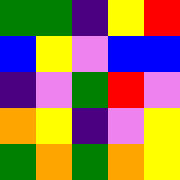[["green", "green", "indigo", "yellow", "red"], ["blue", "yellow", "violet", "blue", "blue"], ["indigo", "violet", "green", "red", "violet"], ["orange", "yellow", "indigo", "violet", "yellow"], ["green", "orange", "green", "orange", "yellow"]]